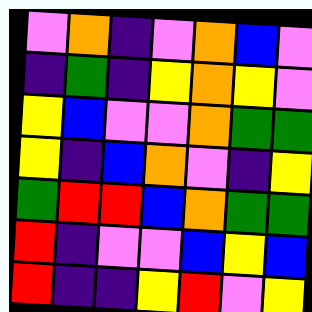[["violet", "orange", "indigo", "violet", "orange", "blue", "violet"], ["indigo", "green", "indigo", "yellow", "orange", "yellow", "violet"], ["yellow", "blue", "violet", "violet", "orange", "green", "green"], ["yellow", "indigo", "blue", "orange", "violet", "indigo", "yellow"], ["green", "red", "red", "blue", "orange", "green", "green"], ["red", "indigo", "violet", "violet", "blue", "yellow", "blue"], ["red", "indigo", "indigo", "yellow", "red", "violet", "yellow"]]